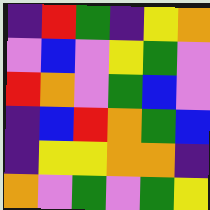[["indigo", "red", "green", "indigo", "yellow", "orange"], ["violet", "blue", "violet", "yellow", "green", "violet"], ["red", "orange", "violet", "green", "blue", "violet"], ["indigo", "blue", "red", "orange", "green", "blue"], ["indigo", "yellow", "yellow", "orange", "orange", "indigo"], ["orange", "violet", "green", "violet", "green", "yellow"]]